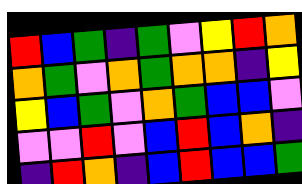[["red", "blue", "green", "indigo", "green", "violet", "yellow", "red", "orange"], ["orange", "green", "violet", "orange", "green", "orange", "orange", "indigo", "yellow"], ["yellow", "blue", "green", "violet", "orange", "green", "blue", "blue", "violet"], ["violet", "violet", "red", "violet", "blue", "red", "blue", "orange", "indigo"], ["indigo", "red", "orange", "indigo", "blue", "red", "blue", "blue", "green"]]